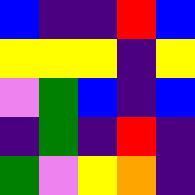[["blue", "indigo", "indigo", "red", "blue"], ["yellow", "yellow", "yellow", "indigo", "yellow"], ["violet", "green", "blue", "indigo", "blue"], ["indigo", "green", "indigo", "red", "indigo"], ["green", "violet", "yellow", "orange", "indigo"]]